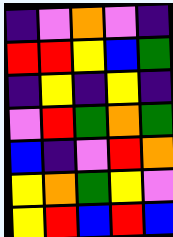[["indigo", "violet", "orange", "violet", "indigo"], ["red", "red", "yellow", "blue", "green"], ["indigo", "yellow", "indigo", "yellow", "indigo"], ["violet", "red", "green", "orange", "green"], ["blue", "indigo", "violet", "red", "orange"], ["yellow", "orange", "green", "yellow", "violet"], ["yellow", "red", "blue", "red", "blue"]]